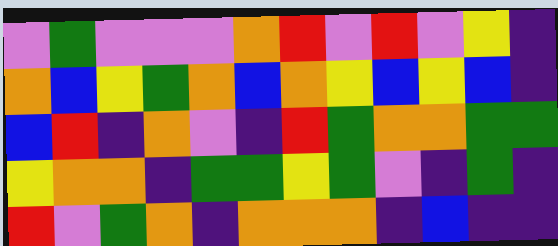[["violet", "green", "violet", "violet", "violet", "orange", "red", "violet", "red", "violet", "yellow", "indigo"], ["orange", "blue", "yellow", "green", "orange", "blue", "orange", "yellow", "blue", "yellow", "blue", "indigo"], ["blue", "red", "indigo", "orange", "violet", "indigo", "red", "green", "orange", "orange", "green", "green"], ["yellow", "orange", "orange", "indigo", "green", "green", "yellow", "green", "violet", "indigo", "green", "indigo"], ["red", "violet", "green", "orange", "indigo", "orange", "orange", "orange", "indigo", "blue", "indigo", "indigo"]]